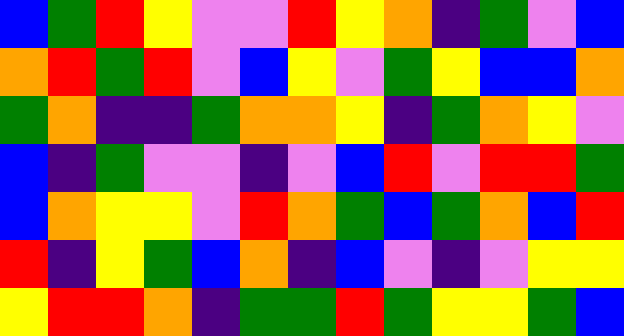[["blue", "green", "red", "yellow", "violet", "violet", "red", "yellow", "orange", "indigo", "green", "violet", "blue"], ["orange", "red", "green", "red", "violet", "blue", "yellow", "violet", "green", "yellow", "blue", "blue", "orange"], ["green", "orange", "indigo", "indigo", "green", "orange", "orange", "yellow", "indigo", "green", "orange", "yellow", "violet"], ["blue", "indigo", "green", "violet", "violet", "indigo", "violet", "blue", "red", "violet", "red", "red", "green"], ["blue", "orange", "yellow", "yellow", "violet", "red", "orange", "green", "blue", "green", "orange", "blue", "red"], ["red", "indigo", "yellow", "green", "blue", "orange", "indigo", "blue", "violet", "indigo", "violet", "yellow", "yellow"], ["yellow", "red", "red", "orange", "indigo", "green", "green", "red", "green", "yellow", "yellow", "green", "blue"]]